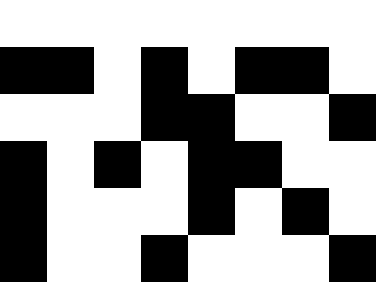[["white", "white", "white", "white", "white", "white", "white", "white"], ["black", "black", "white", "black", "white", "black", "black", "white"], ["white", "white", "white", "black", "black", "white", "white", "black"], ["black", "white", "black", "white", "black", "black", "white", "white"], ["black", "white", "white", "white", "black", "white", "black", "white"], ["black", "white", "white", "black", "white", "white", "white", "black"]]